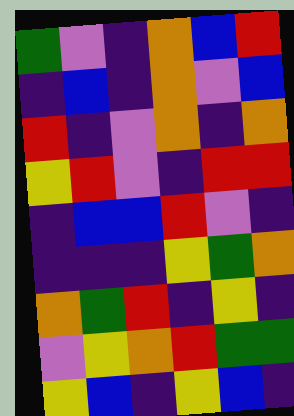[["green", "violet", "indigo", "orange", "blue", "red"], ["indigo", "blue", "indigo", "orange", "violet", "blue"], ["red", "indigo", "violet", "orange", "indigo", "orange"], ["yellow", "red", "violet", "indigo", "red", "red"], ["indigo", "blue", "blue", "red", "violet", "indigo"], ["indigo", "indigo", "indigo", "yellow", "green", "orange"], ["orange", "green", "red", "indigo", "yellow", "indigo"], ["violet", "yellow", "orange", "red", "green", "green"], ["yellow", "blue", "indigo", "yellow", "blue", "indigo"]]